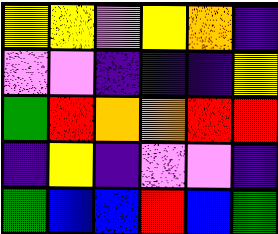[["yellow", "yellow", "violet", "yellow", "orange", "indigo"], ["violet", "violet", "indigo", "indigo", "indigo", "yellow"], ["green", "red", "orange", "orange", "red", "red"], ["indigo", "yellow", "indigo", "violet", "violet", "indigo"], ["green", "blue", "blue", "red", "blue", "green"]]